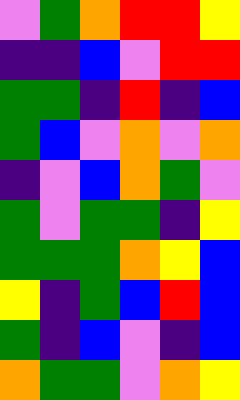[["violet", "green", "orange", "red", "red", "yellow"], ["indigo", "indigo", "blue", "violet", "red", "red"], ["green", "green", "indigo", "red", "indigo", "blue"], ["green", "blue", "violet", "orange", "violet", "orange"], ["indigo", "violet", "blue", "orange", "green", "violet"], ["green", "violet", "green", "green", "indigo", "yellow"], ["green", "green", "green", "orange", "yellow", "blue"], ["yellow", "indigo", "green", "blue", "red", "blue"], ["green", "indigo", "blue", "violet", "indigo", "blue"], ["orange", "green", "green", "violet", "orange", "yellow"]]